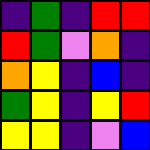[["indigo", "green", "indigo", "red", "red"], ["red", "green", "violet", "orange", "indigo"], ["orange", "yellow", "indigo", "blue", "indigo"], ["green", "yellow", "indigo", "yellow", "red"], ["yellow", "yellow", "indigo", "violet", "blue"]]